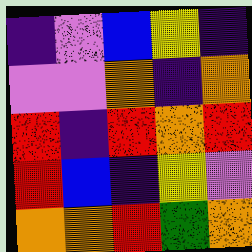[["indigo", "violet", "blue", "yellow", "indigo"], ["violet", "violet", "orange", "indigo", "orange"], ["red", "indigo", "red", "orange", "red"], ["red", "blue", "indigo", "yellow", "violet"], ["orange", "orange", "red", "green", "orange"]]